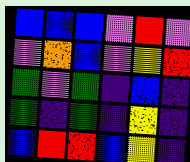[["blue", "blue", "blue", "violet", "red", "violet"], ["violet", "orange", "blue", "violet", "yellow", "red"], ["green", "violet", "green", "indigo", "blue", "indigo"], ["green", "indigo", "green", "indigo", "yellow", "indigo"], ["blue", "red", "red", "blue", "yellow", "indigo"]]